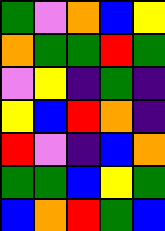[["green", "violet", "orange", "blue", "yellow"], ["orange", "green", "green", "red", "green"], ["violet", "yellow", "indigo", "green", "indigo"], ["yellow", "blue", "red", "orange", "indigo"], ["red", "violet", "indigo", "blue", "orange"], ["green", "green", "blue", "yellow", "green"], ["blue", "orange", "red", "green", "blue"]]